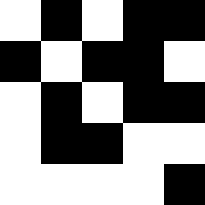[["white", "black", "white", "black", "black"], ["black", "white", "black", "black", "white"], ["white", "black", "white", "black", "black"], ["white", "black", "black", "white", "white"], ["white", "white", "white", "white", "black"]]